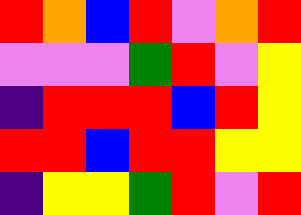[["red", "orange", "blue", "red", "violet", "orange", "red"], ["violet", "violet", "violet", "green", "red", "violet", "yellow"], ["indigo", "red", "red", "red", "blue", "red", "yellow"], ["red", "red", "blue", "red", "red", "yellow", "yellow"], ["indigo", "yellow", "yellow", "green", "red", "violet", "red"]]